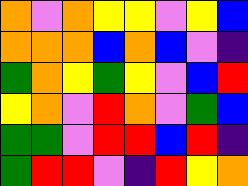[["orange", "violet", "orange", "yellow", "yellow", "violet", "yellow", "blue"], ["orange", "orange", "orange", "blue", "orange", "blue", "violet", "indigo"], ["green", "orange", "yellow", "green", "yellow", "violet", "blue", "red"], ["yellow", "orange", "violet", "red", "orange", "violet", "green", "blue"], ["green", "green", "violet", "red", "red", "blue", "red", "indigo"], ["green", "red", "red", "violet", "indigo", "red", "yellow", "orange"]]